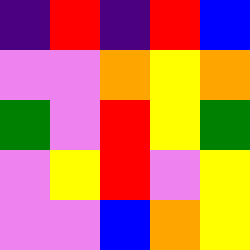[["indigo", "red", "indigo", "red", "blue"], ["violet", "violet", "orange", "yellow", "orange"], ["green", "violet", "red", "yellow", "green"], ["violet", "yellow", "red", "violet", "yellow"], ["violet", "violet", "blue", "orange", "yellow"]]